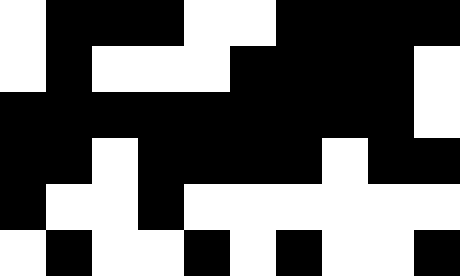[["white", "black", "black", "black", "white", "white", "black", "black", "black", "black"], ["white", "black", "white", "white", "white", "black", "black", "black", "black", "white"], ["black", "black", "black", "black", "black", "black", "black", "black", "black", "white"], ["black", "black", "white", "black", "black", "black", "black", "white", "black", "black"], ["black", "white", "white", "black", "white", "white", "white", "white", "white", "white"], ["white", "black", "white", "white", "black", "white", "black", "white", "white", "black"]]